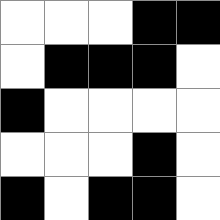[["white", "white", "white", "black", "black"], ["white", "black", "black", "black", "white"], ["black", "white", "white", "white", "white"], ["white", "white", "white", "black", "white"], ["black", "white", "black", "black", "white"]]